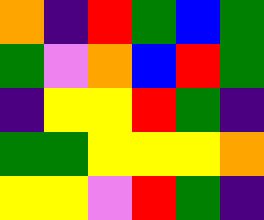[["orange", "indigo", "red", "green", "blue", "green"], ["green", "violet", "orange", "blue", "red", "green"], ["indigo", "yellow", "yellow", "red", "green", "indigo"], ["green", "green", "yellow", "yellow", "yellow", "orange"], ["yellow", "yellow", "violet", "red", "green", "indigo"]]